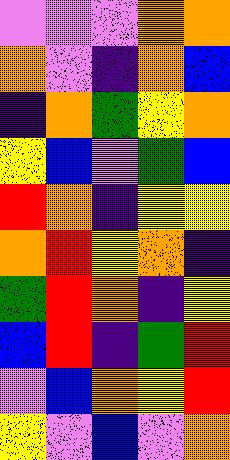[["violet", "violet", "violet", "orange", "orange"], ["orange", "violet", "indigo", "orange", "blue"], ["indigo", "orange", "green", "yellow", "orange"], ["yellow", "blue", "violet", "green", "blue"], ["red", "orange", "indigo", "yellow", "yellow"], ["orange", "red", "yellow", "orange", "indigo"], ["green", "red", "orange", "indigo", "yellow"], ["blue", "red", "indigo", "green", "red"], ["violet", "blue", "orange", "yellow", "red"], ["yellow", "violet", "blue", "violet", "orange"]]